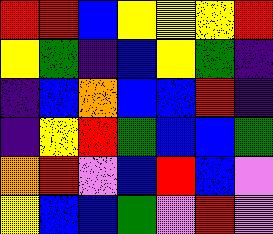[["red", "red", "blue", "yellow", "yellow", "yellow", "red"], ["yellow", "green", "indigo", "blue", "yellow", "green", "indigo"], ["indigo", "blue", "orange", "blue", "blue", "red", "indigo"], ["indigo", "yellow", "red", "green", "blue", "blue", "green"], ["orange", "red", "violet", "blue", "red", "blue", "violet"], ["yellow", "blue", "blue", "green", "violet", "red", "violet"]]